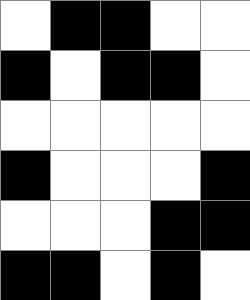[["white", "black", "black", "white", "white"], ["black", "white", "black", "black", "white"], ["white", "white", "white", "white", "white"], ["black", "white", "white", "white", "black"], ["white", "white", "white", "black", "black"], ["black", "black", "white", "black", "white"]]